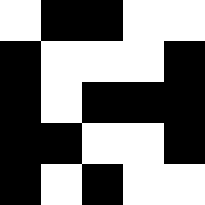[["white", "black", "black", "white", "white"], ["black", "white", "white", "white", "black"], ["black", "white", "black", "black", "black"], ["black", "black", "white", "white", "black"], ["black", "white", "black", "white", "white"]]